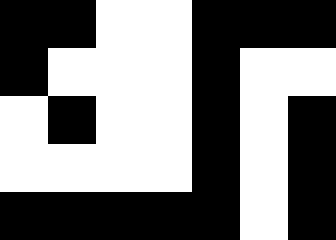[["black", "black", "white", "white", "black", "black", "black"], ["black", "white", "white", "white", "black", "white", "white"], ["white", "black", "white", "white", "black", "white", "black"], ["white", "white", "white", "white", "black", "white", "black"], ["black", "black", "black", "black", "black", "white", "black"]]